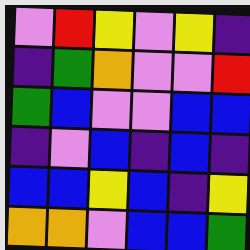[["violet", "red", "yellow", "violet", "yellow", "indigo"], ["indigo", "green", "orange", "violet", "violet", "red"], ["green", "blue", "violet", "violet", "blue", "blue"], ["indigo", "violet", "blue", "indigo", "blue", "indigo"], ["blue", "blue", "yellow", "blue", "indigo", "yellow"], ["orange", "orange", "violet", "blue", "blue", "green"]]